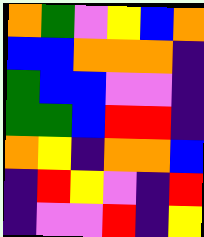[["orange", "green", "violet", "yellow", "blue", "orange"], ["blue", "blue", "orange", "orange", "orange", "indigo"], ["green", "blue", "blue", "violet", "violet", "indigo"], ["green", "green", "blue", "red", "red", "indigo"], ["orange", "yellow", "indigo", "orange", "orange", "blue"], ["indigo", "red", "yellow", "violet", "indigo", "red"], ["indigo", "violet", "violet", "red", "indigo", "yellow"]]